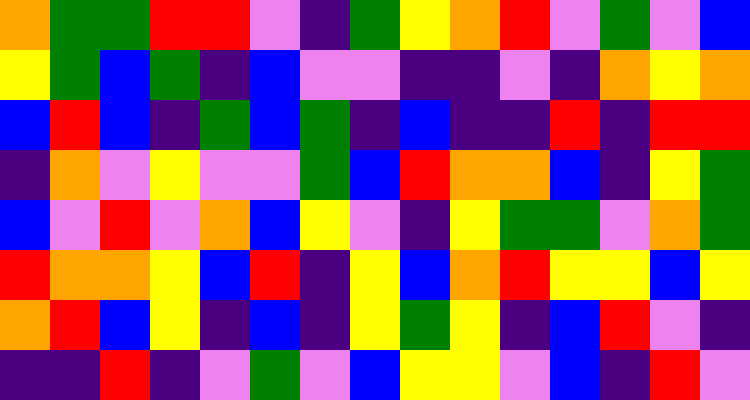[["orange", "green", "green", "red", "red", "violet", "indigo", "green", "yellow", "orange", "red", "violet", "green", "violet", "blue"], ["yellow", "green", "blue", "green", "indigo", "blue", "violet", "violet", "indigo", "indigo", "violet", "indigo", "orange", "yellow", "orange"], ["blue", "red", "blue", "indigo", "green", "blue", "green", "indigo", "blue", "indigo", "indigo", "red", "indigo", "red", "red"], ["indigo", "orange", "violet", "yellow", "violet", "violet", "green", "blue", "red", "orange", "orange", "blue", "indigo", "yellow", "green"], ["blue", "violet", "red", "violet", "orange", "blue", "yellow", "violet", "indigo", "yellow", "green", "green", "violet", "orange", "green"], ["red", "orange", "orange", "yellow", "blue", "red", "indigo", "yellow", "blue", "orange", "red", "yellow", "yellow", "blue", "yellow"], ["orange", "red", "blue", "yellow", "indigo", "blue", "indigo", "yellow", "green", "yellow", "indigo", "blue", "red", "violet", "indigo"], ["indigo", "indigo", "red", "indigo", "violet", "green", "violet", "blue", "yellow", "yellow", "violet", "blue", "indigo", "red", "violet"]]